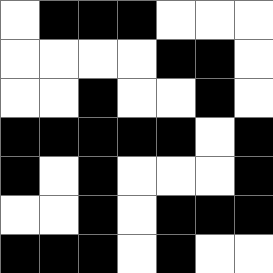[["white", "black", "black", "black", "white", "white", "white"], ["white", "white", "white", "white", "black", "black", "white"], ["white", "white", "black", "white", "white", "black", "white"], ["black", "black", "black", "black", "black", "white", "black"], ["black", "white", "black", "white", "white", "white", "black"], ["white", "white", "black", "white", "black", "black", "black"], ["black", "black", "black", "white", "black", "white", "white"]]